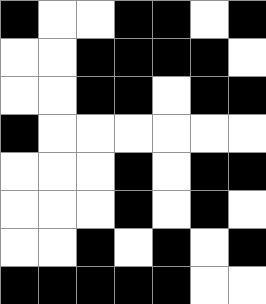[["black", "white", "white", "black", "black", "white", "black"], ["white", "white", "black", "black", "black", "black", "white"], ["white", "white", "black", "black", "white", "black", "black"], ["black", "white", "white", "white", "white", "white", "white"], ["white", "white", "white", "black", "white", "black", "black"], ["white", "white", "white", "black", "white", "black", "white"], ["white", "white", "black", "white", "black", "white", "black"], ["black", "black", "black", "black", "black", "white", "white"]]